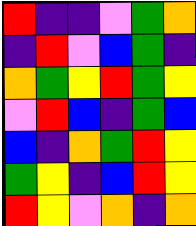[["red", "indigo", "indigo", "violet", "green", "orange"], ["indigo", "red", "violet", "blue", "green", "indigo"], ["orange", "green", "yellow", "red", "green", "yellow"], ["violet", "red", "blue", "indigo", "green", "blue"], ["blue", "indigo", "orange", "green", "red", "yellow"], ["green", "yellow", "indigo", "blue", "red", "yellow"], ["red", "yellow", "violet", "orange", "indigo", "orange"]]